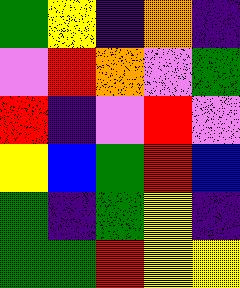[["green", "yellow", "indigo", "orange", "indigo"], ["violet", "red", "orange", "violet", "green"], ["red", "indigo", "violet", "red", "violet"], ["yellow", "blue", "green", "red", "blue"], ["green", "indigo", "green", "yellow", "indigo"], ["green", "green", "red", "yellow", "yellow"]]